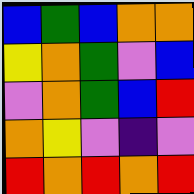[["blue", "green", "blue", "orange", "orange"], ["yellow", "orange", "green", "violet", "blue"], ["violet", "orange", "green", "blue", "red"], ["orange", "yellow", "violet", "indigo", "violet"], ["red", "orange", "red", "orange", "red"]]